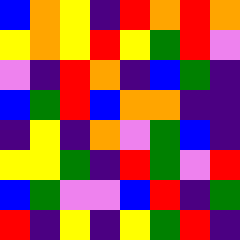[["blue", "orange", "yellow", "indigo", "red", "orange", "red", "orange"], ["yellow", "orange", "yellow", "red", "yellow", "green", "red", "violet"], ["violet", "indigo", "red", "orange", "indigo", "blue", "green", "indigo"], ["blue", "green", "red", "blue", "orange", "orange", "indigo", "indigo"], ["indigo", "yellow", "indigo", "orange", "violet", "green", "blue", "indigo"], ["yellow", "yellow", "green", "indigo", "red", "green", "violet", "red"], ["blue", "green", "violet", "violet", "blue", "red", "indigo", "green"], ["red", "indigo", "yellow", "indigo", "yellow", "green", "red", "indigo"]]